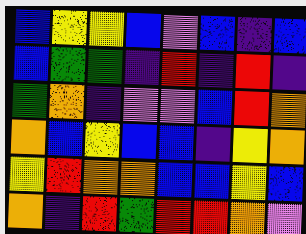[["blue", "yellow", "yellow", "blue", "violet", "blue", "indigo", "blue"], ["blue", "green", "green", "indigo", "red", "indigo", "red", "indigo"], ["green", "orange", "indigo", "violet", "violet", "blue", "red", "orange"], ["orange", "blue", "yellow", "blue", "blue", "indigo", "yellow", "orange"], ["yellow", "red", "orange", "orange", "blue", "blue", "yellow", "blue"], ["orange", "indigo", "red", "green", "red", "red", "orange", "violet"]]